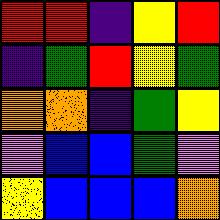[["red", "red", "indigo", "yellow", "red"], ["indigo", "green", "red", "yellow", "green"], ["orange", "orange", "indigo", "green", "yellow"], ["violet", "blue", "blue", "green", "violet"], ["yellow", "blue", "blue", "blue", "orange"]]